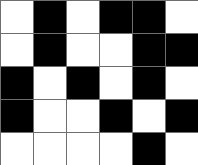[["white", "black", "white", "black", "black", "white"], ["white", "black", "white", "white", "black", "black"], ["black", "white", "black", "white", "black", "white"], ["black", "white", "white", "black", "white", "black"], ["white", "white", "white", "white", "black", "white"]]